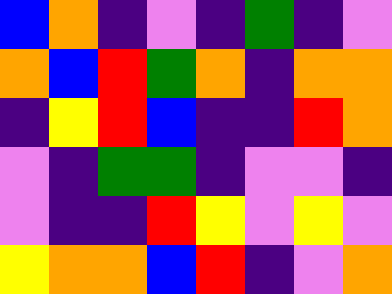[["blue", "orange", "indigo", "violet", "indigo", "green", "indigo", "violet"], ["orange", "blue", "red", "green", "orange", "indigo", "orange", "orange"], ["indigo", "yellow", "red", "blue", "indigo", "indigo", "red", "orange"], ["violet", "indigo", "green", "green", "indigo", "violet", "violet", "indigo"], ["violet", "indigo", "indigo", "red", "yellow", "violet", "yellow", "violet"], ["yellow", "orange", "orange", "blue", "red", "indigo", "violet", "orange"]]